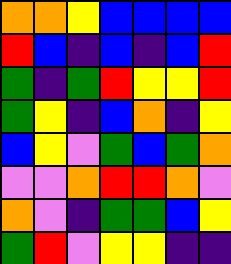[["orange", "orange", "yellow", "blue", "blue", "blue", "blue"], ["red", "blue", "indigo", "blue", "indigo", "blue", "red"], ["green", "indigo", "green", "red", "yellow", "yellow", "red"], ["green", "yellow", "indigo", "blue", "orange", "indigo", "yellow"], ["blue", "yellow", "violet", "green", "blue", "green", "orange"], ["violet", "violet", "orange", "red", "red", "orange", "violet"], ["orange", "violet", "indigo", "green", "green", "blue", "yellow"], ["green", "red", "violet", "yellow", "yellow", "indigo", "indigo"]]